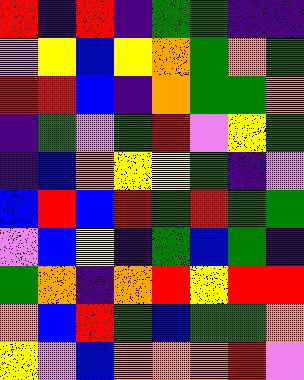[["red", "indigo", "red", "indigo", "green", "green", "indigo", "indigo"], ["violet", "yellow", "blue", "yellow", "orange", "green", "orange", "green"], ["red", "red", "blue", "indigo", "orange", "green", "green", "orange"], ["indigo", "green", "violet", "green", "red", "violet", "yellow", "green"], ["indigo", "blue", "orange", "yellow", "yellow", "green", "indigo", "violet"], ["blue", "red", "blue", "red", "green", "red", "green", "green"], ["violet", "blue", "yellow", "indigo", "green", "blue", "green", "indigo"], ["green", "orange", "indigo", "orange", "red", "yellow", "red", "red"], ["orange", "blue", "red", "green", "blue", "green", "green", "orange"], ["yellow", "violet", "blue", "orange", "orange", "orange", "red", "violet"]]